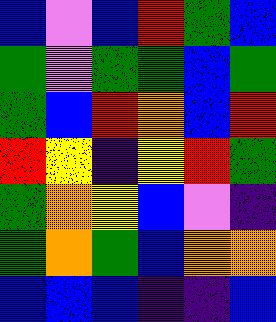[["blue", "violet", "blue", "red", "green", "blue"], ["green", "violet", "green", "green", "blue", "green"], ["green", "blue", "red", "orange", "blue", "red"], ["red", "yellow", "indigo", "yellow", "red", "green"], ["green", "orange", "yellow", "blue", "violet", "indigo"], ["green", "orange", "green", "blue", "orange", "orange"], ["blue", "blue", "blue", "indigo", "indigo", "blue"]]